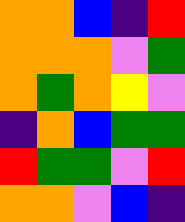[["orange", "orange", "blue", "indigo", "red"], ["orange", "orange", "orange", "violet", "green"], ["orange", "green", "orange", "yellow", "violet"], ["indigo", "orange", "blue", "green", "green"], ["red", "green", "green", "violet", "red"], ["orange", "orange", "violet", "blue", "indigo"]]